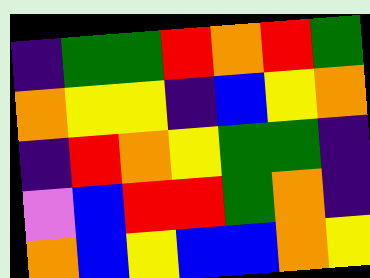[["indigo", "green", "green", "red", "orange", "red", "green"], ["orange", "yellow", "yellow", "indigo", "blue", "yellow", "orange"], ["indigo", "red", "orange", "yellow", "green", "green", "indigo"], ["violet", "blue", "red", "red", "green", "orange", "indigo"], ["orange", "blue", "yellow", "blue", "blue", "orange", "yellow"]]